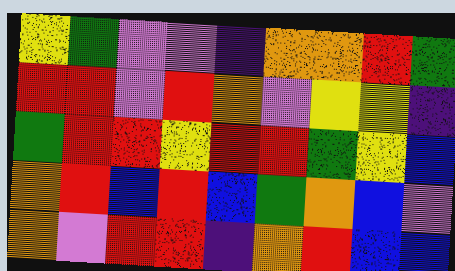[["yellow", "green", "violet", "violet", "indigo", "orange", "orange", "red", "green"], ["red", "red", "violet", "red", "orange", "violet", "yellow", "yellow", "indigo"], ["green", "red", "red", "yellow", "red", "red", "green", "yellow", "blue"], ["orange", "red", "blue", "red", "blue", "green", "orange", "blue", "violet"], ["orange", "violet", "red", "red", "indigo", "orange", "red", "blue", "blue"]]